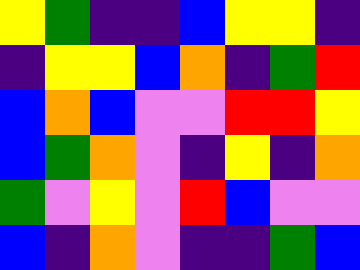[["yellow", "green", "indigo", "indigo", "blue", "yellow", "yellow", "indigo"], ["indigo", "yellow", "yellow", "blue", "orange", "indigo", "green", "red"], ["blue", "orange", "blue", "violet", "violet", "red", "red", "yellow"], ["blue", "green", "orange", "violet", "indigo", "yellow", "indigo", "orange"], ["green", "violet", "yellow", "violet", "red", "blue", "violet", "violet"], ["blue", "indigo", "orange", "violet", "indigo", "indigo", "green", "blue"]]